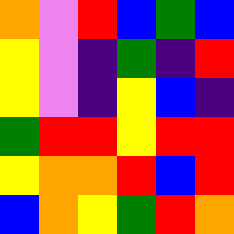[["orange", "violet", "red", "blue", "green", "blue"], ["yellow", "violet", "indigo", "green", "indigo", "red"], ["yellow", "violet", "indigo", "yellow", "blue", "indigo"], ["green", "red", "red", "yellow", "red", "red"], ["yellow", "orange", "orange", "red", "blue", "red"], ["blue", "orange", "yellow", "green", "red", "orange"]]